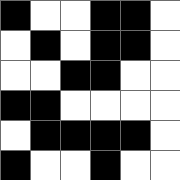[["black", "white", "white", "black", "black", "white"], ["white", "black", "white", "black", "black", "white"], ["white", "white", "black", "black", "white", "white"], ["black", "black", "white", "white", "white", "white"], ["white", "black", "black", "black", "black", "white"], ["black", "white", "white", "black", "white", "white"]]